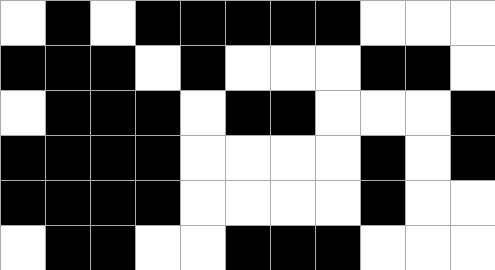[["white", "black", "white", "black", "black", "black", "black", "black", "white", "white", "white"], ["black", "black", "black", "white", "black", "white", "white", "white", "black", "black", "white"], ["white", "black", "black", "black", "white", "black", "black", "white", "white", "white", "black"], ["black", "black", "black", "black", "white", "white", "white", "white", "black", "white", "black"], ["black", "black", "black", "black", "white", "white", "white", "white", "black", "white", "white"], ["white", "black", "black", "white", "white", "black", "black", "black", "white", "white", "white"]]